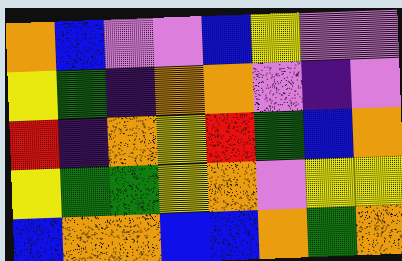[["orange", "blue", "violet", "violet", "blue", "yellow", "violet", "violet"], ["yellow", "green", "indigo", "orange", "orange", "violet", "indigo", "violet"], ["red", "indigo", "orange", "yellow", "red", "green", "blue", "orange"], ["yellow", "green", "green", "yellow", "orange", "violet", "yellow", "yellow"], ["blue", "orange", "orange", "blue", "blue", "orange", "green", "orange"]]